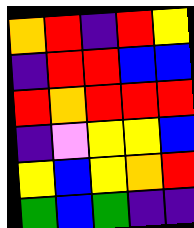[["orange", "red", "indigo", "red", "yellow"], ["indigo", "red", "red", "blue", "blue"], ["red", "orange", "red", "red", "red"], ["indigo", "violet", "yellow", "yellow", "blue"], ["yellow", "blue", "yellow", "orange", "red"], ["green", "blue", "green", "indigo", "indigo"]]